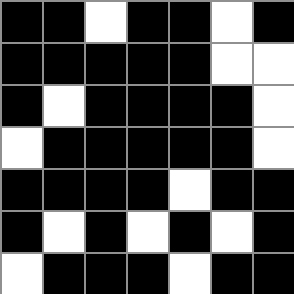[["black", "black", "white", "black", "black", "white", "black"], ["black", "black", "black", "black", "black", "white", "white"], ["black", "white", "black", "black", "black", "black", "white"], ["white", "black", "black", "black", "black", "black", "white"], ["black", "black", "black", "black", "white", "black", "black"], ["black", "white", "black", "white", "black", "white", "black"], ["white", "black", "black", "black", "white", "black", "black"]]